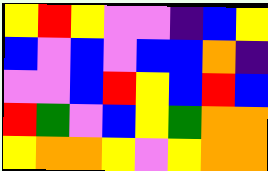[["yellow", "red", "yellow", "violet", "violet", "indigo", "blue", "yellow"], ["blue", "violet", "blue", "violet", "blue", "blue", "orange", "indigo"], ["violet", "violet", "blue", "red", "yellow", "blue", "red", "blue"], ["red", "green", "violet", "blue", "yellow", "green", "orange", "orange"], ["yellow", "orange", "orange", "yellow", "violet", "yellow", "orange", "orange"]]